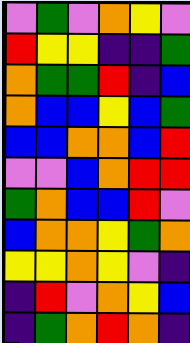[["violet", "green", "violet", "orange", "yellow", "violet"], ["red", "yellow", "yellow", "indigo", "indigo", "green"], ["orange", "green", "green", "red", "indigo", "blue"], ["orange", "blue", "blue", "yellow", "blue", "green"], ["blue", "blue", "orange", "orange", "blue", "red"], ["violet", "violet", "blue", "orange", "red", "red"], ["green", "orange", "blue", "blue", "red", "violet"], ["blue", "orange", "orange", "yellow", "green", "orange"], ["yellow", "yellow", "orange", "yellow", "violet", "indigo"], ["indigo", "red", "violet", "orange", "yellow", "blue"], ["indigo", "green", "orange", "red", "orange", "indigo"]]